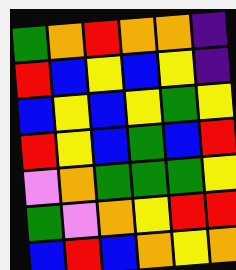[["green", "orange", "red", "orange", "orange", "indigo"], ["red", "blue", "yellow", "blue", "yellow", "indigo"], ["blue", "yellow", "blue", "yellow", "green", "yellow"], ["red", "yellow", "blue", "green", "blue", "red"], ["violet", "orange", "green", "green", "green", "yellow"], ["green", "violet", "orange", "yellow", "red", "red"], ["blue", "red", "blue", "orange", "yellow", "orange"]]